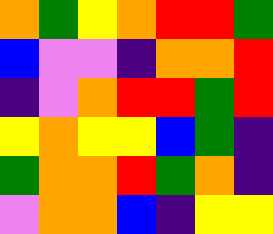[["orange", "green", "yellow", "orange", "red", "red", "green"], ["blue", "violet", "violet", "indigo", "orange", "orange", "red"], ["indigo", "violet", "orange", "red", "red", "green", "red"], ["yellow", "orange", "yellow", "yellow", "blue", "green", "indigo"], ["green", "orange", "orange", "red", "green", "orange", "indigo"], ["violet", "orange", "orange", "blue", "indigo", "yellow", "yellow"]]